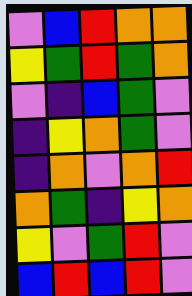[["violet", "blue", "red", "orange", "orange"], ["yellow", "green", "red", "green", "orange"], ["violet", "indigo", "blue", "green", "violet"], ["indigo", "yellow", "orange", "green", "violet"], ["indigo", "orange", "violet", "orange", "red"], ["orange", "green", "indigo", "yellow", "orange"], ["yellow", "violet", "green", "red", "violet"], ["blue", "red", "blue", "red", "violet"]]